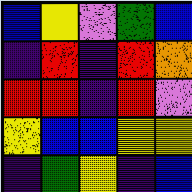[["blue", "yellow", "violet", "green", "blue"], ["indigo", "red", "indigo", "red", "orange"], ["red", "red", "indigo", "red", "violet"], ["yellow", "blue", "blue", "yellow", "yellow"], ["indigo", "green", "yellow", "indigo", "blue"]]